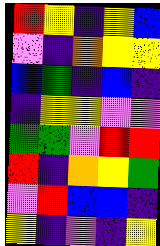[["red", "yellow", "indigo", "yellow", "blue"], ["violet", "indigo", "orange", "yellow", "yellow"], ["blue", "green", "indigo", "blue", "indigo"], ["indigo", "yellow", "yellow", "violet", "violet"], ["green", "green", "violet", "red", "red"], ["red", "indigo", "orange", "yellow", "green"], ["violet", "red", "blue", "blue", "indigo"], ["yellow", "indigo", "violet", "indigo", "yellow"]]